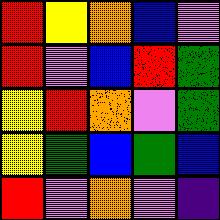[["red", "yellow", "orange", "blue", "violet"], ["red", "violet", "blue", "red", "green"], ["yellow", "red", "orange", "violet", "green"], ["yellow", "green", "blue", "green", "blue"], ["red", "violet", "orange", "violet", "indigo"]]